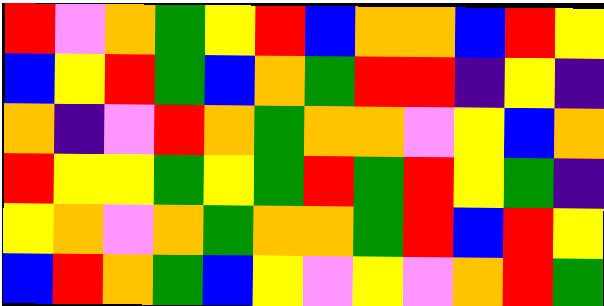[["red", "violet", "orange", "green", "yellow", "red", "blue", "orange", "orange", "blue", "red", "yellow"], ["blue", "yellow", "red", "green", "blue", "orange", "green", "red", "red", "indigo", "yellow", "indigo"], ["orange", "indigo", "violet", "red", "orange", "green", "orange", "orange", "violet", "yellow", "blue", "orange"], ["red", "yellow", "yellow", "green", "yellow", "green", "red", "green", "red", "yellow", "green", "indigo"], ["yellow", "orange", "violet", "orange", "green", "orange", "orange", "green", "red", "blue", "red", "yellow"], ["blue", "red", "orange", "green", "blue", "yellow", "violet", "yellow", "violet", "orange", "red", "green"]]